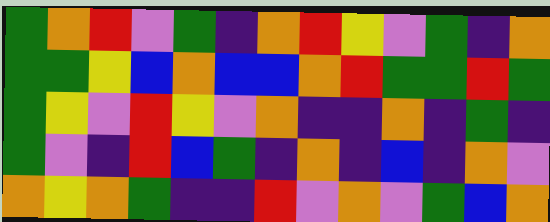[["green", "orange", "red", "violet", "green", "indigo", "orange", "red", "yellow", "violet", "green", "indigo", "orange"], ["green", "green", "yellow", "blue", "orange", "blue", "blue", "orange", "red", "green", "green", "red", "green"], ["green", "yellow", "violet", "red", "yellow", "violet", "orange", "indigo", "indigo", "orange", "indigo", "green", "indigo"], ["green", "violet", "indigo", "red", "blue", "green", "indigo", "orange", "indigo", "blue", "indigo", "orange", "violet"], ["orange", "yellow", "orange", "green", "indigo", "indigo", "red", "violet", "orange", "violet", "green", "blue", "orange"]]